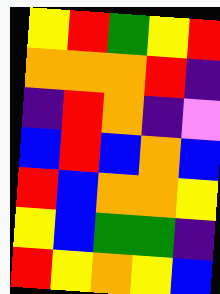[["yellow", "red", "green", "yellow", "red"], ["orange", "orange", "orange", "red", "indigo"], ["indigo", "red", "orange", "indigo", "violet"], ["blue", "red", "blue", "orange", "blue"], ["red", "blue", "orange", "orange", "yellow"], ["yellow", "blue", "green", "green", "indigo"], ["red", "yellow", "orange", "yellow", "blue"]]